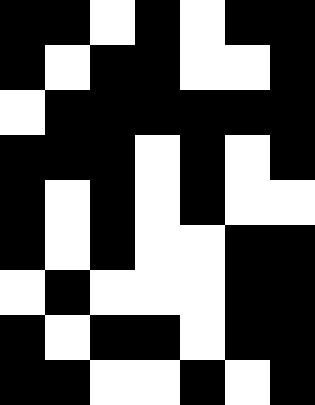[["black", "black", "white", "black", "white", "black", "black"], ["black", "white", "black", "black", "white", "white", "black"], ["white", "black", "black", "black", "black", "black", "black"], ["black", "black", "black", "white", "black", "white", "black"], ["black", "white", "black", "white", "black", "white", "white"], ["black", "white", "black", "white", "white", "black", "black"], ["white", "black", "white", "white", "white", "black", "black"], ["black", "white", "black", "black", "white", "black", "black"], ["black", "black", "white", "white", "black", "white", "black"]]